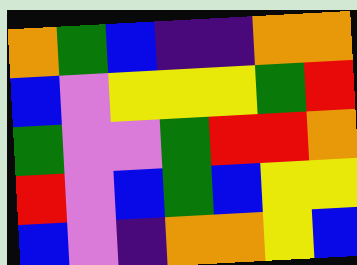[["orange", "green", "blue", "indigo", "indigo", "orange", "orange"], ["blue", "violet", "yellow", "yellow", "yellow", "green", "red"], ["green", "violet", "violet", "green", "red", "red", "orange"], ["red", "violet", "blue", "green", "blue", "yellow", "yellow"], ["blue", "violet", "indigo", "orange", "orange", "yellow", "blue"]]